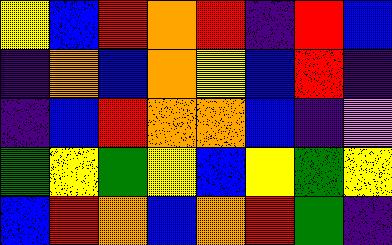[["yellow", "blue", "red", "orange", "red", "indigo", "red", "blue"], ["indigo", "orange", "blue", "orange", "yellow", "blue", "red", "indigo"], ["indigo", "blue", "red", "orange", "orange", "blue", "indigo", "violet"], ["green", "yellow", "green", "yellow", "blue", "yellow", "green", "yellow"], ["blue", "red", "orange", "blue", "orange", "red", "green", "indigo"]]